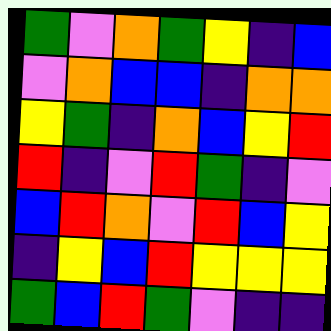[["green", "violet", "orange", "green", "yellow", "indigo", "blue"], ["violet", "orange", "blue", "blue", "indigo", "orange", "orange"], ["yellow", "green", "indigo", "orange", "blue", "yellow", "red"], ["red", "indigo", "violet", "red", "green", "indigo", "violet"], ["blue", "red", "orange", "violet", "red", "blue", "yellow"], ["indigo", "yellow", "blue", "red", "yellow", "yellow", "yellow"], ["green", "blue", "red", "green", "violet", "indigo", "indigo"]]